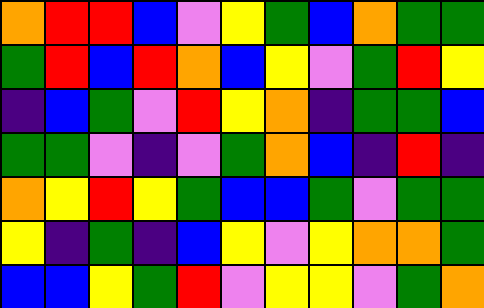[["orange", "red", "red", "blue", "violet", "yellow", "green", "blue", "orange", "green", "green"], ["green", "red", "blue", "red", "orange", "blue", "yellow", "violet", "green", "red", "yellow"], ["indigo", "blue", "green", "violet", "red", "yellow", "orange", "indigo", "green", "green", "blue"], ["green", "green", "violet", "indigo", "violet", "green", "orange", "blue", "indigo", "red", "indigo"], ["orange", "yellow", "red", "yellow", "green", "blue", "blue", "green", "violet", "green", "green"], ["yellow", "indigo", "green", "indigo", "blue", "yellow", "violet", "yellow", "orange", "orange", "green"], ["blue", "blue", "yellow", "green", "red", "violet", "yellow", "yellow", "violet", "green", "orange"]]